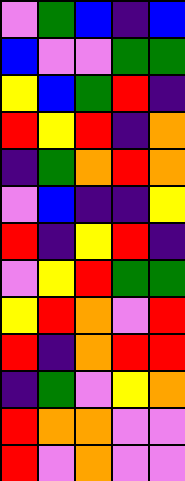[["violet", "green", "blue", "indigo", "blue"], ["blue", "violet", "violet", "green", "green"], ["yellow", "blue", "green", "red", "indigo"], ["red", "yellow", "red", "indigo", "orange"], ["indigo", "green", "orange", "red", "orange"], ["violet", "blue", "indigo", "indigo", "yellow"], ["red", "indigo", "yellow", "red", "indigo"], ["violet", "yellow", "red", "green", "green"], ["yellow", "red", "orange", "violet", "red"], ["red", "indigo", "orange", "red", "red"], ["indigo", "green", "violet", "yellow", "orange"], ["red", "orange", "orange", "violet", "violet"], ["red", "violet", "orange", "violet", "violet"]]